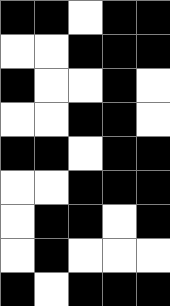[["black", "black", "white", "black", "black"], ["white", "white", "black", "black", "black"], ["black", "white", "white", "black", "white"], ["white", "white", "black", "black", "white"], ["black", "black", "white", "black", "black"], ["white", "white", "black", "black", "black"], ["white", "black", "black", "white", "black"], ["white", "black", "white", "white", "white"], ["black", "white", "black", "black", "black"]]